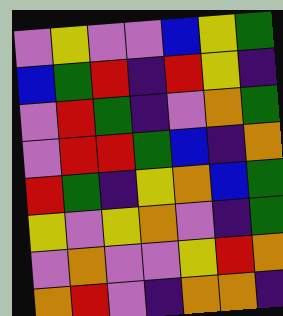[["violet", "yellow", "violet", "violet", "blue", "yellow", "green"], ["blue", "green", "red", "indigo", "red", "yellow", "indigo"], ["violet", "red", "green", "indigo", "violet", "orange", "green"], ["violet", "red", "red", "green", "blue", "indigo", "orange"], ["red", "green", "indigo", "yellow", "orange", "blue", "green"], ["yellow", "violet", "yellow", "orange", "violet", "indigo", "green"], ["violet", "orange", "violet", "violet", "yellow", "red", "orange"], ["orange", "red", "violet", "indigo", "orange", "orange", "indigo"]]